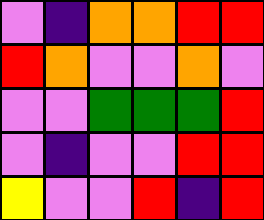[["violet", "indigo", "orange", "orange", "red", "red"], ["red", "orange", "violet", "violet", "orange", "violet"], ["violet", "violet", "green", "green", "green", "red"], ["violet", "indigo", "violet", "violet", "red", "red"], ["yellow", "violet", "violet", "red", "indigo", "red"]]